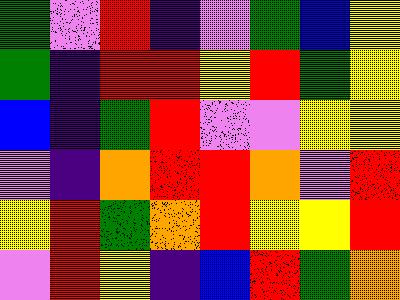[["green", "violet", "red", "indigo", "violet", "green", "blue", "yellow"], ["green", "indigo", "red", "red", "yellow", "red", "green", "yellow"], ["blue", "indigo", "green", "red", "violet", "violet", "yellow", "yellow"], ["violet", "indigo", "orange", "red", "red", "orange", "violet", "red"], ["yellow", "red", "green", "orange", "red", "yellow", "yellow", "red"], ["violet", "red", "yellow", "indigo", "blue", "red", "green", "orange"]]